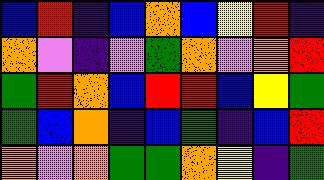[["blue", "red", "indigo", "blue", "orange", "blue", "yellow", "red", "indigo"], ["orange", "violet", "indigo", "violet", "green", "orange", "violet", "orange", "red"], ["green", "red", "orange", "blue", "red", "red", "blue", "yellow", "green"], ["green", "blue", "orange", "indigo", "blue", "green", "indigo", "blue", "red"], ["orange", "violet", "orange", "green", "green", "orange", "yellow", "indigo", "green"]]